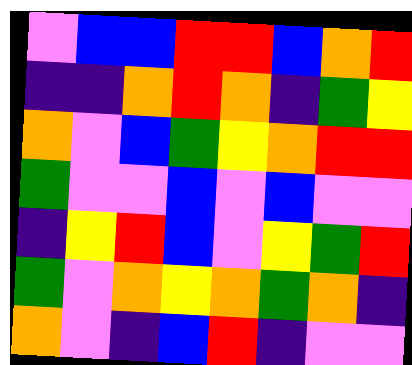[["violet", "blue", "blue", "red", "red", "blue", "orange", "red"], ["indigo", "indigo", "orange", "red", "orange", "indigo", "green", "yellow"], ["orange", "violet", "blue", "green", "yellow", "orange", "red", "red"], ["green", "violet", "violet", "blue", "violet", "blue", "violet", "violet"], ["indigo", "yellow", "red", "blue", "violet", "yellow", "green", "red"], ["green", "violet", "orange", "yellow", "orange", "green", "orange", "indigo"], ["orange", "violet", "indigo", "blue", "red", "indigo", "violet", "violet"]]